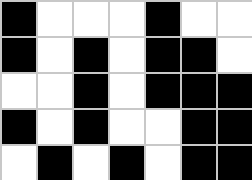[["black", "white", "white", "white", "black", "white", "white"], ["black", "white", "black", "white", "black", "black", "white"], ["white", "white", "black", "white", "black", "black", "black"], ["black", "white", "black", "white", "white", "black", "black"], ["white", "black", "white", "black", "white", "black", "black"]]